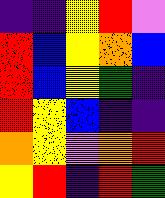[["indigo", "indigo", "yellow", "red", "violet"], ["red", "blue", "yellow", "orange", "blue"], ["red", "blue", "yellow", "green", "indigo"], ["red", "yellow", "blue", "indigo", "indigo"], ["orange", "yellow", "violet", "orange", "red"], ["yellow", "red", "indigo", "red", "green"]]